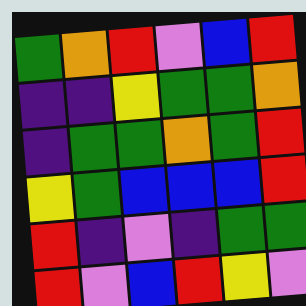[["green", "orange", "red", "violet", "blue", "red"], ["indigo", "indigo", "yellow", "green", "green", "orange"], ["indigo", "green", "green", "orange", "green", "red"], ["yellow", "green", "blue", "blue", "blue", "red"], ["red", "indigo", "violet", "indigo", "green", "green"], ["red", "violet", "blue", "red", "yellow", "violet"]]